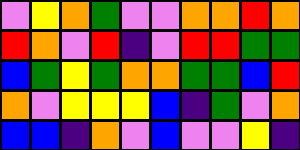[["violet", "yellow", "orange", "green", "violet", "violet", "orange", "orange", "red", "orange"], ["red", "orange", "violet", "red", "indigo", "violet", "red", "red", "green", "green"], ["blue", "green", "yellow", "green", "orange", "orange", "green", "green", "blue", "red"], ["orange", "violet", "yellow", "yellow", "yellow", "blue", "indigo", "green", "violet", "orange"], ["blue", "blue", "indigo", "orange", "violet", "blue", "violet", "violet", "yellow", "indigo"]]